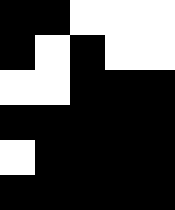[["black", "black", "white", "white", "white"], ["black", "white", "black", "white", "white"], ["white", "white", "black", "black", "black"], ["black", "black", "black", "black", "black"], ["white", "black", "black", "black", "black"], ["black", "black", "black", "black", "black"]]